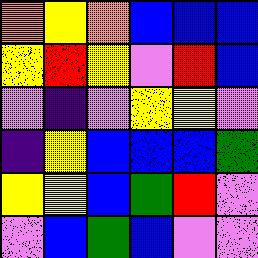[["orange", "yellow", "orange", "blue", "blue", "blue"], ["yellow", "red", "yellow", "violet", "red", "blue"], ["violet", "indigo", "violet", "yellow", "yellow", "violet"], ["indigo", "yellow", "blue", "blue", "blue", "green"], ["yellow", "yellow", "blue", "green", "red", "violet"], ["violet", "blue", "green", "blue", "violet", "violet"]]